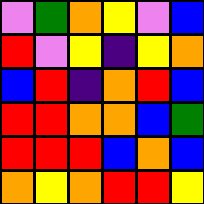[["violet", "green", "orange", "yellow", "violet", "blue"], ["red", "violet", "yellow", "indigo", "yellow", "orange"], ["blue", "red", "indigo", "orange", "red", "blue"], ["red", "red", "orange", "orange", "blue", "green"], ["red", "red", "red", "blue", "orange", "blue"], ["orange", "yellow", "orange", "red", "red", "yellow"]]